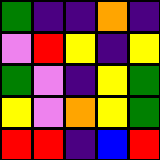[["green", "indigo", "indigo", "orange", "indigo"], ["violet", "red", "yellow", "indigo", "yellow"], ["green", "violet", "indigo", "yellow", "green"], ["yellow", "violet", "orange", "yellow", "green"], ["red", "red", "indigo", "blue", "red"]]